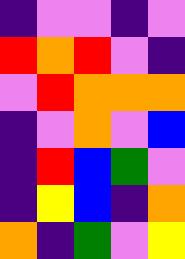[["indigo", "violet", "violet", "indigo", "violet"], ["red", "orange", "red", "violet", "indigo"], ["violet", "red", "orange", "orange", "orange"], ["indigo", "violet", "orange", "violet", "blue"], ["indigo", "red", "blue", "green", "violet"], ["indigo", "yellow", "blue", "indigo", "orange"], ["orange", "indigo", "green", "violet", "yellow"]]